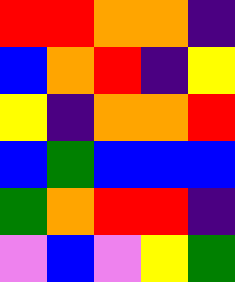[["red", "red", "orange", "orange", "indigo"], ["blue", "orange", "red", "indigo", "yellow"], ["yellow", "indigo", "orange", "orange", "red"], ["blue", "green", "blue", "blue", "blue"], ["green", "orange", "red", "red", "indigo"], ["violet", "blue", "violet", "yellow", "green"]]